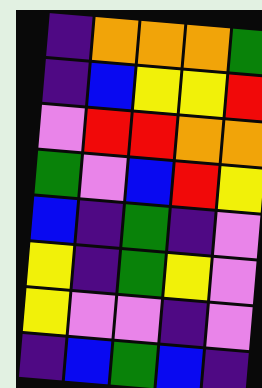[["indigo", "orange", "orange", "orange", "green"], ["indigo", "blue", "yellow", "yellow", "red"], ["violet", "red", "red", "orange", "orange"], ["green", "violet", "blue", "red", "yellow"], ["blue", "indigo", "green", "indigo", "violet"], ["yellow", "indigo", "green", "yellow", "violet"], ["yellow", "violet", "violet", "indigo", "violet"], ["indigo", "blue", "green", "blue", "indigo"]]